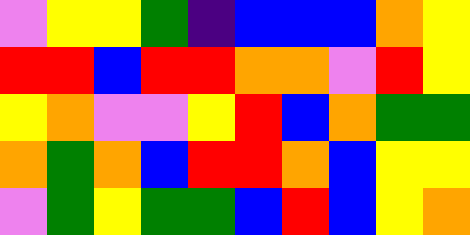[["violet", "yellow", "yellow", "green", "indigo", "blue", "blue", "blue", "orange", "yellow"], ["red", "red", "blue", "red", "red", "orange", "orange", "violet", "red", "yellow"], ["yellow", "orange", "violet", "violet", "yellow", "red", "blue", "orange", "green", "green"], ["orange", "green", "orange", "blue", "red", "red", "orange", "blue", "yellow", "yellow"], ["violet", "green", "yellow", "green", "green", "blue", "red", "blue", "yellow", "orange"]]